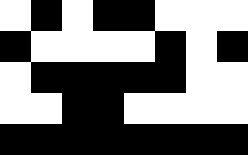[["white", "black", "white", "black", "black", "white", "white", "white"], ["black", "white", "white", "white", "white", "black", "white", "black"], ["white", "black", "black", "black", "black", "black", "white", "white"], ["white", "white", "black", "black", "white", "white", "white", "white"], ["black", "black", "black", "black", "black", "black", "black", "black"]]